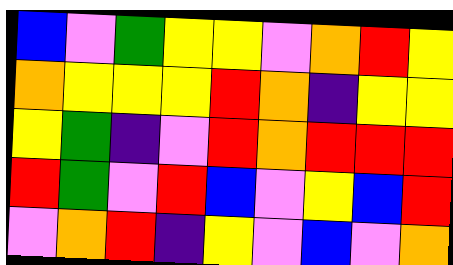[["blue", "violet", "green", "yellow", "yellow", "violet", "orange", "red", "yellow"], ["orange", "yellow", "yellow", "yellow", "red", "orange", "indigo", "yellow", "yellow"], ["yellow", "green", "indigo", "violet", "red", "orange", "red", "red", "red"], ["red", "green", "violet", "red", "blue", "violet", "yellow", "blue", "red"], ["violet", "orange", "red", "indigo", "yellow", "violet", "blue", "violet", "orange"]]